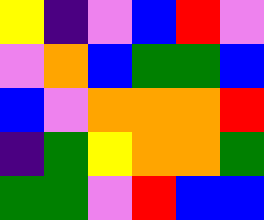[["yellow", "indigo", "violet", "blue", "red", "violet"], ["violet", "orange", "blue", "green", "green", "blue"], ["blue", "violet", "orange", "orange", "orange", "red"], ["indigo", "green", "yellow", "orange", "orange", "green"], ["green", "green", "violet", "red", "blue", "blue"]]